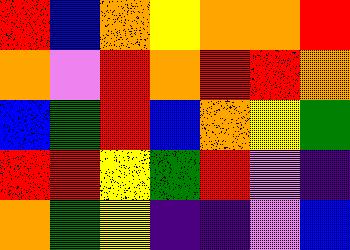[["red", "blue", "orange", "yellow", "orange", "orange", "red"], ["orange", "violet", "red", "orange", "red", "red", "orange"], ["blue", "green", "red", "blue", "orange", "yellow", "green"], ["red", "red", "yellow", "green", "red", "violet", "indigo"], ["orange", "green", "yellow", "indigo", "indigo", "violet", "blue"]]